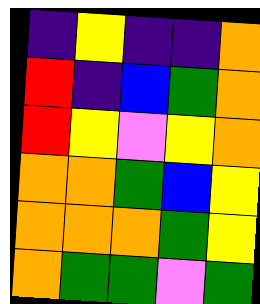[["indigo", "yellow", "indigo", "indigo", "orange"], ["red", "indigo", "blue", "green", "orange"], ["red", "yellow", "violet", "yellow", "orange"], ["orange", "orange", "green", "blue", "yellow"], ["orange", "orange", "orange", "green", "yellow"], ["orange", "green", "green", "violet", "green"]]